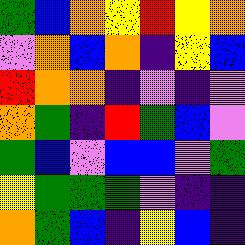[["green", "blue", "orange", "yellow", "red", "yellow", "orange"], ["violet", "orange", "blue", "orange", "indigo", "yellow", "blue"], ["red", "orange", "orange", "indigo", "violet", "indigo", "violet"], ["orange", "green", "indigo", "red", "green", "blue", "violet"], ["green", "blue", "violet", "blue", "blue", "violet", "green"], ["yellow", "green", "green", "green", "violet", "indigo", "indigo"], ["orange", "green", "blue", "indigo", "yellow", "blue", "indigo"]]